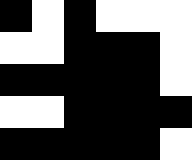[["black", "white", "black", "white", "white", "white"], ["white", "white", "black", "black", "black", "white"], ["black", "black", "black", "black", "black", "white"], ["white", "white", "black", "black", "black", "black"], ["black", "black", "black", "black", "black", "white"]]